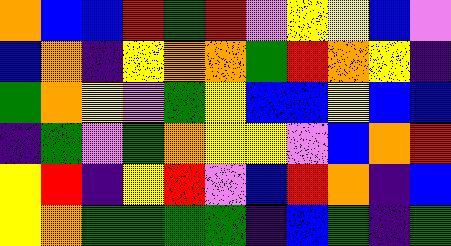[["orange", "blue", "blue", "red", "green", "red", "violet", "yellow", "yellow", "blue", "violet"], ["blue", "orange", "indigo", "yellow", "orange", "orange", "green", "red", "orange", "yellow", "indigo"], ["green", "orange", "yellow", "violet", "green", "yellow", "blue", "blue", "yellow", "blue", "blue"], ["indigo", "green", "violet", "green", "orange", "yellow", "yellow", "violet", "blue", "orange", "red"], ["yellow", "red", "indigo", "yellow", "red", "violet", "blue", "red", "orange", "indigo", "blue"], ["yellow", "orange", "green", "green", "green", "green", "indigo", "blue", "green", "indigo", "green"]]